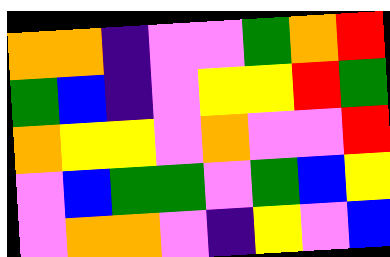[["orange", "orange", "indigo", "violet", "violet", "green", "orange", "red"], ["green", "blue", "indigo", "violet", "yellow", "yellow", "red", "green"], ["orange", "yellow", "yellow", "violet", "orange", "violet", "violet", "red"], ["violet", "blue", "green", "green", "violet", "green", "blue", "yellow"], ["violet", "orange", "orange", "violet", "indigo", "yellow", "violet", "blue"]]